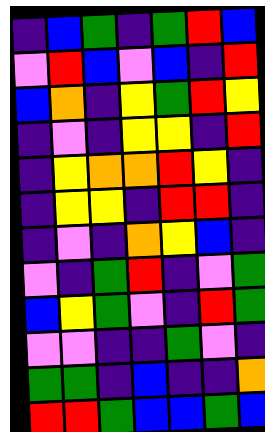[["indigo", "blue", "green", "indigo", "green", "red", "blue"], ["violet", "red", "blue", "violet", "blue", "indigo", "red"], ["blue", "orange", "indigo", "yellow", "green", "red", "yellow"], ["indigo", "violet", "indigo", "yellow", "yellow", "indigo", "red"], ["indigo", "yellow", "orange", "orange", "red", "yellow", "indigo"], ["indigo", "yellow", "yellow", "indigo", "red", "red", "indigo"], ["indigo", "violet", "indigo", "orange", "yellow", "blue", "indigo"], ["violet", "indigo", "green", "red", "indigo", "violet", "green"], ["blue", "yellow", "green", "violet", "indigo", "red", "green"], ["violet", "violet", "indigo", "indigo", "green", "violet", "indigo"], ["green", "green", "indigo", "blue", "indigo", "indigo", "orange"], ["red", "red", "green", "blue", "blue", "green", "blue"]]